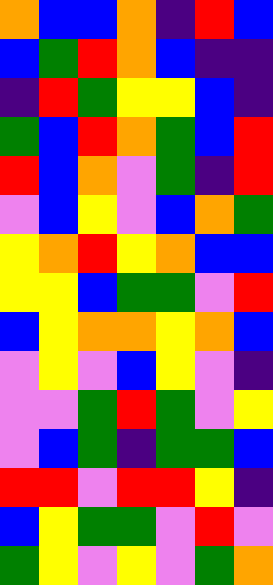[["orange", "blue", "blue", "orange", "indigo", "red", "blue"], ["blue", "green", "red", "orange", "blue", "indigo", "indigo"], ["indigo", "red", "green", "yellow", "yellow", "blue", "indigo"], ["green", "blue", "red", "orange", "green", "blue", "red"], ["red", "blue", "orange", "violet", "green", "indigo", "red"], ["violet", "blue", "yellow", "violet", "blue", "orange", "green"], ["yellow", "orange", "red", "yellow", "orange", "blue", "blue"], ["yellow", "yellow", "blue", "green", "green", "violet", "red"], ["blue", "yellow", "orange", "orange", "yellow", "orange", "blue"], ["violet", "yellow", "violet", "blue", "yellow", "violet", "indigo"], ["violet", "violet", "green", "red", "green", "violet", "yellow"], ["violet", "blue", "green", "indigo", "green", "green", "blue"], ["red", "red", "violet", "red", "red", "yellow", "indigo"], ["blue", "yellow", "green", "green", "violet", "red", "violet"], ["green", "yellow", "violet", "yellow", "violet", "green", "orange"]]